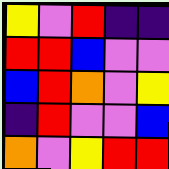[["yellow", "violet", "red", "indigo", "indigo"], ["red", "red", "blue", "violet", "violet"], ["blue", "red", "orange", "violet", "yellow"], ["indigo", "red", "violet", "violet", "blue"], ["orange", "violet", "yellow", "red", "red"]]